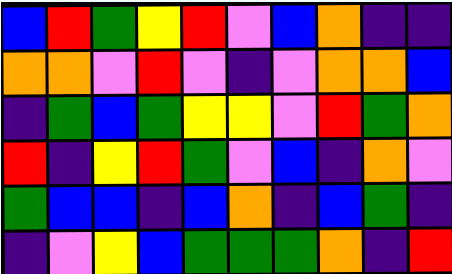[["blue", "red", "green", "yellow", "red", "violet", "blue", "orange", "indigo", "indigo"], ["orange", "orange", "violet", "red", "violet", "indigo", "violet", "orange", "orange", "blue"], ["indigo", "green", "blue", "green", "yellow", "yellow", "violet", "red", "green", "orange"], ["red", "indigo", "yellow", "red", "green", "violet", "blue", "indigo", "orange", "violet"], ["green", "blue", "blue", "indigo", "blue", "orange", "indigo", "blue", "green", "indigo"], ["indigo", "violet", "yellow", "blue", "green", "green", "green", "orange", "indigo", "red"]]